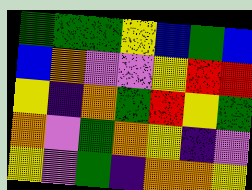[["green", "green", "green", "yellow", "blue", "green", "blue"], ["blue", "orange", "violet", "violet", "yellow", "red", "red"], ["yellow", "indigo", "orange", "green", "red", "yellow", "green"], ["orange", "violet", "green", "orange", "yellow", "indigo", "violet"], ["yellow", "violet", "green", "indigo", "orange", "orange", "yellow"]]